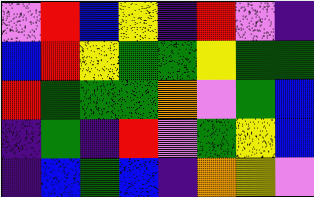[["violet", "red", "blue", "yellow", "indigo", "red", "violet", "indigo"], ["blue", "red", "yellow", "green", "green", "yellow", "green", "green"], ["red", "green", "green", "green", "orange", "violet", "green", "blue"], ["indigo", "green", "indigo", "red", "violet", "green", "yellow", "blue"], ["indigo", "blue", "green", "blue", "indigo", "orange", "yellow", "violet"]]